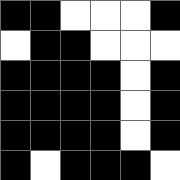[["black", "black", "white", "white", "white", "black"], ["white", "black", "black", "white", "white", "white"], ["black", "black", "black", "black", "white", "black"], ["black", "black", "black", "black", "white", "black"], ["black", "black", "black", "black", "white", "black"], ["black", "white", "black", "black", "black", "white"]]